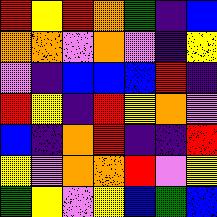[["red", "yellow", "red", "orange", "green", "indigo", "blue"], ["orange", "orange", "violet", "orange", "violet", "indigo", "yellow"], ["violet", "indigo", "blue", "blue", "blue", "red", "indigo"], ["red", "yellow", "indigo", "red", "yellow", "orange", "violet"], ["blue", "indigo", "orange", "red", "indigo", "indigo", "red"], ["yellow", "violet", "orange", "orange", "red", "violet", "yellow"], ["green", "yellow", "violet", "yellow", "blue", "green", "blue"]]